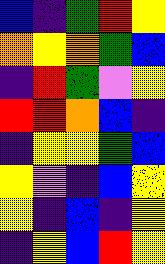[["blue", "indigo", "green", "red", "yellow"], ["orange", "yellow", "orange", "green", "blue"], ["indigo", "red", "green", "violet", "yellow"], ["red", "red", "orange", "blue", "indigo"], ["indigo", "yellow", "yellow", "green", "blue"], ["yellow", "violet", "indigo", "blue", "yellow"], ["yellow", "indigo", "blue", "indigo", "yellow"], ["indigo", "yellow", "blue", "red", "yellow"]]